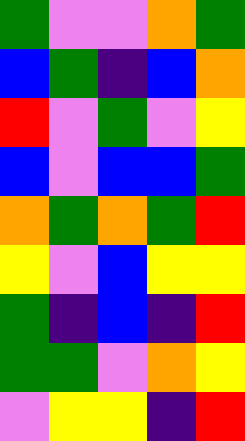[["green", "violet", "violet", "orange", "green"], ["blue", "green", "indigo", "blue", "orange"], ["red", "violet", "green", "violet", "yellow"], ["blue", "violet", "blue", "blue", "green"], ["orange", "green", "orange", "green", "red"], ["yellow", "violet", "blue", "yellow", "yellow"], ["green", "indigo", "blue", "indigo", "red"], ["green", "green", "violet", "orange", "yellow"], ["violet", "yellow", "yellow", "indigo", "red"]]